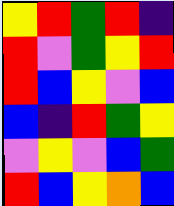[["yellow", "red", "green", "red", "indigo"], ["red", "violet", "green", "yellow", "red"], ["red", "blue", "yellow", "violet", "blue"], ["blue", "indigo", "red", "green", "yellow"], ["violet", "yellow", "violet", "blue", "green"], ["red", "blue", "yellow", "orange", "blue"]]